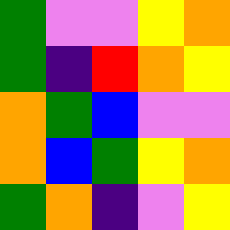[["green", "violet", "violet", "yellow", "orange"], ["green", "indigo", "red", "orange", "yellow"], ["orange", "green", "blue", "violet", "violet"], ["orange", "blue", "green", "yellow", "orange"], ["green", "orange", "indigo", "violet", "yellow"]]